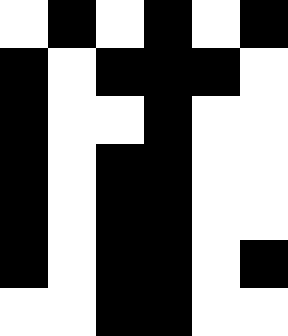[["white", "black", "white", "black", "white", "black"], ["black", "white", "black", "black", "black", "white"], ["black", "white", "white", "black", "white", "white"], ["black", "white", "black", "black", "white", "white"], ["black", "white", "black", "black", "white", "white"], ["black", "white", "black", "black", "white", "black"], ["white", "white", "black", "black", "white", "white"]]